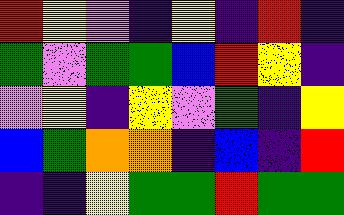[["red", "yellow", "violet", "indigo", "yellow", "indigo", "red", "indigo"], ["green", "violet", "green", "green", "blue", "red", "yellow", "indigo"], ["violet", "yellow", "indigo", "yellow", "violet", "green", "indigo", "yellow"], ["blue", "green", "orange", "orange", "indigo", "blue", "indigo", "red"], ["indigo", "indigo", "yellow", "green", "green", "red", "green", "green"]]